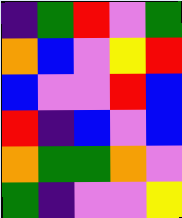[["indigo", "green", "red", "violet", "green"], ["orange", "blue", "violet", "yellow", "red"], ["blue", "violet", "violet", "red", "blue"], ["red", "indigo", "blue", "violet", "blue"], ["orange", "green", "green", "orange", "violet"], ["green", "indigo", "violet", "violet", "yellow"]]